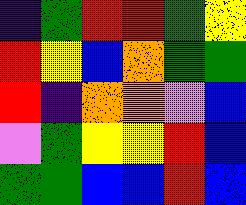[["indigo", "green", "red", "red", "green", "yellow"], ["red", "yellow", "blue", "orange", "green", "green"], ["red", "indigo", "orange", "orange", "violet", "blue"], ["violet", "green", "yellow", "yellow", "red", "blue"], ["green", "green", "blue", "blue", "red", "blue"]]